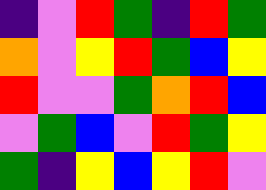[["indigo", "violet", "red", "green", "indigo", "red", "green"], ["orange", "violet", "yellow", "red", "green", "blue", "yellow"], ["red", "violet", "violet", "green", "orange", "red", "blue"], ["violet", "green", "blue", "violet", "red", "green", "yellow"], ["green", "indigo", "yellow", "blue", "yellow", "red", "violet"]]